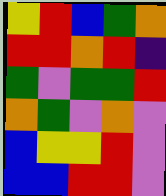[["yellow", "red", "blue", "green", "orange"], ["red", "red", "orange", "red", "indigo"], ["green", "violet", "green", "green", "red"], ["orange", "green", "violet", "orange", "violet"], ["blue", "yellow", "yellow", "red", "violet"], ["blue", "blue", "red", "red", "violet"]]